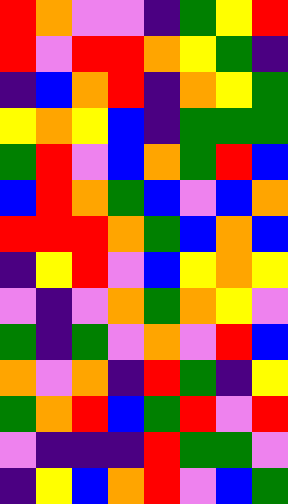[["red", "orange", "violet", "violet", "indigo", "green", "yellow", "red"], ["red", "violet", "red", "red", "orange", "yellow", "green", "indigo"], ["indigo", "blue", "orange", "red", "indigo", "orange", "yellow", "green"], ["yellow", "orange", "yellow", "blue", "indigo", "green", "green", "green"], ["green", "red", "violet", "blue", "orange", "green", "red", "blue"], ["blue", "red", "orange", "green", "blue", "violet", "blue", "orange"], ["red", "red", "red", "orange", "green", "blue", "orange", "blue"], ["indigo", "yellow", "red", "violet", "blue", "yellow", "orange", "yellow"], ["violet", "indigo", "violet", "orange", "green", "orange", "yellow", "violet"], ["green", "indigo", "green", "violet", "orange", "violet", "red", "blue"], ["orange", "violet", "orange", "indigo", "red", "green", "indigo", "yellow"], ["green", "orange", "red", "blue", "green", "red", "violet", "red"], ["violet", "indigo", "indigo", "indigo", "red", "green", "green", "violet"], ["indigo", "yellow", "blue", "orange", "red", "violet", "blue", "green"]]